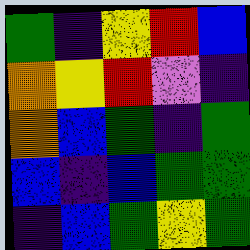[["green", "indigo", "yellow", "red", "blue"], ["orange", "yellow", "red", "violet", "indigo"], ["orange", "blue", "green", "indigo", "green"], ["blue", "indigo", "blue", "green", "green"], ["indigo", "blue", "green", "yellow", "green"]]